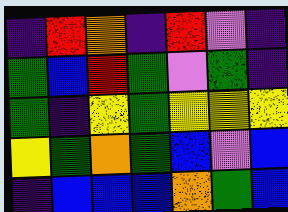[["indigo", "red", "orange", "indigo", "red", "violet", "indigo"], ["green", "blue", "red", "green", "violet", "green", "indigo"], ["green", "indigo", "yellow", "green", "yellow", "yellow", "yellow"], ["yellow", "green", "orange", "green", "blue", "violet", "blue"], ["indigo", "blue", "blue", "blue", "orange", "green", "blue"]]